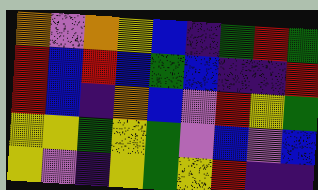[["orange", "violet", "orange", "yellow", "blue", "indigo", "green", "red", "green"], ["red", "blue", "red", "blue", "green", "blue", "indigo", "indigo", "red"], ["red", "blue", "indigo", "orange", "blue", "violet", "red", "yellow", "green"], ["yellow", "yellow", "green", "yellow", "green", "violet", "blue", "violet", "blue"], ["yellow", "violet", "indigo", "yellow", "green", "yellow", "red", "indigo", "indigo"]]